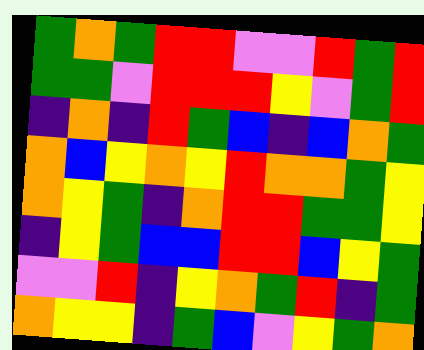[["green", "orange", "green", "red", "red", "violet", "violet", "red", "green", "red"], ["green", "green", "violet", "red", "red", "red", "yellow", "violet", "green", "red"], ["indigo", "orange", "indigo", "red", "green", "blue", "indigo", "blue", "orange", "green"], ["orange", "blue", "yellow", "orange", "yellow", "red", "orange", "orange", "green", "yellow"], ["orange", "yellow", "green", "indigo", "orange", "red", "red", "green", "green", "yellow"], ["indigo", "yellow", "green", "blue", "blue", "red", "red", "blue", "yellow", "green"], ["violet", "violet", "red", "indigo", "yellow", "orange", "green", "red", "indigo", "green"], ["orange", "yellow", "yellow", "indigo", "green", "blue", "violet", "yellow", "green", "orange"]]